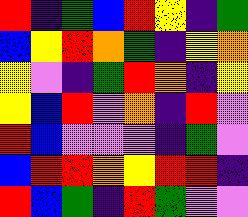[["red", "indigo", "green", "blue", "red", "yellow", "indigo", "green"], ["blue", "yellow", "red", "orange", "green", "indigo", "yellow", "orange"], ["yellow", "violet", "indigo", "green", "red", "orange", "indigo", "yellow"], ["yellow", "blue", "red", "violet", "orange", "indigo", "red", "violet"], ["red", "blue", "violet", "violet", "violet", "indigo", "green", "violet"], ["blue", "red", "red", "orange", "yellow", "red", "red", "indigo"], ["red", "blue", "green", "indigo", "red", "green", "violet", "violet"]]